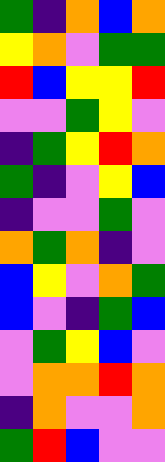[["green", "indigo", "orange", "blue", "orange"], ["yellow", "orange", "violet", "green", "green"], ["red", "blue", "yellow", "yellow", "red"], ["violet", "violet", "green", "yellow", "violet"], ["indigo", "green", "yellow", "red", "orange"], ["green", "indigo", "violet", "yellow", "blue"], ["indigo", "violet", "violet", "green", "violet"], ["orange", "green", "orange", "indigo", "violet"], ["blue", "yellow", "violet", "orange", "green"], ["blue", "violet", "indigo", "green", "blue"], ["violet", "green", "yellow", "blue", "violet"], ["violet", "orange", "orange", "red", "orange"], ["indigo", "orange", "violet", "violet", "orange"], ["green", "red", "blue", "violet", "violet"]]